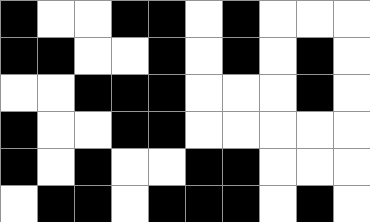[["black", "white", "white", "black", "black", "white", "black", "white", "white", "white"], ["black", "black", "white", "white", "black", "white", "black", "white", "black", "white"], ["white", "white", "black", "black", "black", "white", "white", "white", "black", "white"], ["black", "white", "white", "black", "black", "white", "white", "white", "white", "white"], ["black", "white", "black", "white", "white", "black", "black", "white", "white", "white"], ["white", "black", "black", "white", "black", "black", "black", "white", "black", "white"]]